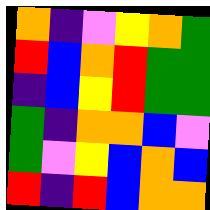[["orange", "indigo", "violet", "yellow", "orange", "green"], ["red", "blue", "orange", "red", "green", "green"], ["indigo", "blue", "yellow", "red", "green", "green"], ["green", "indigo", "orange", "orange", "blue", "violet"], ["green", "violet", "yellow", "blue", "orange", "blue"], ["red", "indigo", "red", "blue", "orange", "orange"]]